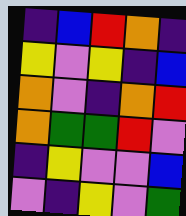[["indigo", "blue", "red", "orange", "indigo"], ["yellow", "violet", "yellow", "indigo", "blue"], ["orange", "violet", "indigo", "orange", "red"], ["orange", "green", "green", "red", "violet"], ["indigo", "yellow", "violet", "violet", "blue"], ["violet", "indigo", "yellow", "violet", "green"]]